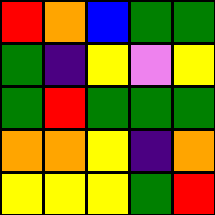[["red", "orange", "blue", "green", "green"], ["green", "indigo", "yellow", "violet", "yellow"], ["green", "red", "green", "green", "green"], ["orange", "orange", "yellow", "indigo", "orange"], ["yellow", "yellow", "yellow", "green", "red"]]